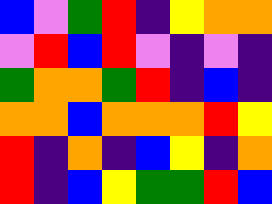[["blue", "violet", "green", "red", "indigo", "yellow", "orange", "orange"], ["violet", "red", "blue", "red", "violet", "indigo", "violet", "indigo"], ["green", "orange", "orange", "green", "red", "indigo", "blue", "indigo"], ["orange", "orange", "blue", "orange", "orange", "orange", "red", "yellow"], ["red", "indigo", "orange", "indigo", "blue", "yellow", "indigo", "orange"], ["red", "indigo", "blue", "yellow", "green", "green", "red", "blue"]]